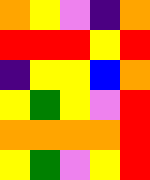[["orange", "yellow", "violet", "indigo", "orange"], ["red", "red", "red", "yellow", "red"], ["indigo", "yellow", "yellow", "blue", "orange"], ["yellow", "green", "yellow", "violet", "red"], ["orange", "orange", "orange", "orange", "red"], ["yellow", "green", "violet", "yellow", "red"]]